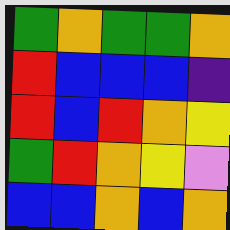[["green", "orange", "green", "green", "orange"], ["red", "blue", "blue", "blue", "indigo"], ["red", "blue", "red", "orange", "yellow"], ["green", "red", "orange", "yellow", "violet"], ["blue", "blue", "orange", "blue", "orange"]]